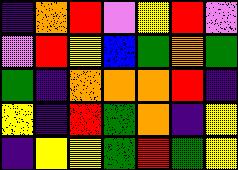[["indigo", "orange", "red", "violet", "yellow", "red", "violet"], ["violet", "red", "yellow", "blue", "green", "orange", "green"], ["green", "indigo", "orange", "orange", "orange", "red", "indigo"], ["yellow", "indigo", "red", "green", "orange", "indigo", "yellow"], ["indigo", "yellow", "yellow", "green", "red", "green", "yellow"]]